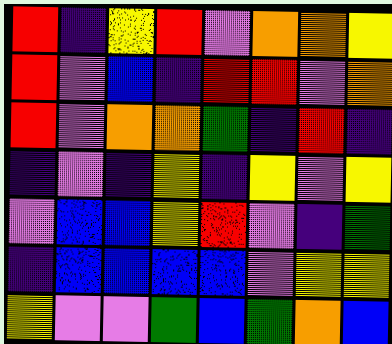[["red", "indigo", "yellow", "red", "violet", "orange", "orange", "yellow"], ["red", "violet", "blue", "indigo", "red", "red", "violet", "orange"], ["red", "violet", "orange", "orange", "green", "indigo", "red", "indigo"], ["indigo", "violet", "indigo", "yellow", "indigo", "yellow", "violet", "yellow"], ["violet", "blue", "blue", "yellow", "red", "violet", "indigo", "green"], ["indigo", "blue", "blue", "blue", "blue", "violet", "yellow", "yellow"], ["yellow", "violet", "violet", "green", "blue", "green", "orange", "blue"]]